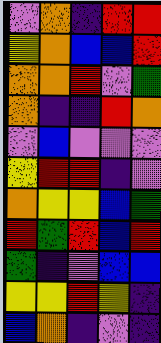[["violet", "orange", "indigo", "red", "red"], ["yellow", "orange", "blue", "blue", "red"], ["orange", "orange", "red", "violet", "green"], ["orange", "indigo", "indigo", "red", "orange"], ["violet", "blue", "violet", "violet", "violet"], ["yellow", "red", "red", "indigo", "violet"], ["orange", "yellow", "yellow", "blue", "green"], ["red", "green", "red", "blue", "red"], ["green", "indigo", "violet", "blue", "blue"], ["yellow", "yellow", "red", "yellow", "indigo"], ["blue", "orange", "indigo", "violet", "indigo"]]